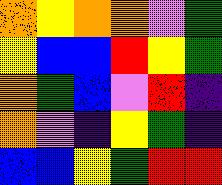[["orange", "yellow", "orange", "orange", "violet", "green"], ["yellow", "blue", "blue", "red", "yellow", "green"], ["orange", "green", "blue", "violet", "red", "indigo"], ["orange", "violet", "indigo", "yellow", "green", "indigo"], ["blue", "blue", "yellow", "green", "red", "red"]]